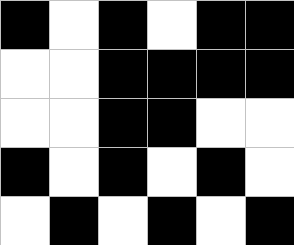[["black", "white", "black", "white", "black", "black"], ["white", "white", "black", "black", "black", "black"], ["white", "white", "black", "black", "white", "white"], ["black", "white", "black", "white", "black", "white"], ["white", "black", "white", "black", "white", "black"]]